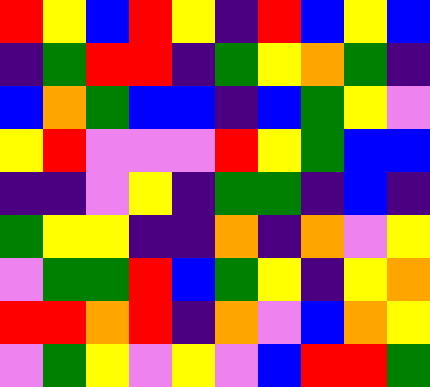[["red", "yellow", "blue", "red", "yellow", "indigo", "red", "blue", "yellow", "blue"], ["indigo", "green", "red", "red", "indigo", "green", "yellow", "orange", "green", "indigo"], ["blue", "orange", "green", "blue", "blue", "indigo", "blue", "green", "yellow", "violet"], ["yellow", "red", "violet", "violet", "violet", "red", "yellow", "green", "blue", "blue"], ["indigo", "indigo", "violet", "yellow", "indigo", "green", "green", "indigo", "blue", "indigo"], ["green", "yellow", "yellow", "indigo", "indigo", "orange", "indigo", "orange", "violet", "yellow"], ["violet", "green", "green", "red", "blue", "green", "yellow", "indigo", "yellow", "orange"], ["red", "red", "orange", "red", "indigo", "orange", "violet", "blue", "orange", "yellow"], ["violet", "green", "yellow", "violet", "yellow", "violet", "blue", "red", "red", "green"]]